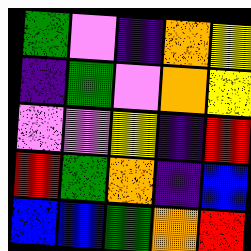[["green", "violet", "indigo", "orange", "yellow"], ["indigo", "green", "violet", "orange", "yellow"], ["violet", "violet", "yellow", "indigo", "red"], ["red", "green", "orange", "indigo", "blue"], ["blue", "blue", "green", "orange", "red"]]